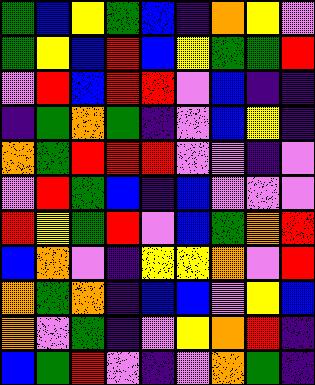[["green", "blue", "yellow", "green", "blue", "indigo", "orange", "yellow", "violet"], ["green", "yellow", "blue", "red", "blue", "yellow", "green", "green", "red"], ["violet", "red", "blue", "red", "red", "violet", "blue", "indigo", "indigo"], ["indigo", "green", "orange", "green", "indigo", "violet", "blue", "yellow", "indigo"], ["orange", "green", "red", "red", "red", "violet", "violet", "indigo", "violet"], ["violet", "red", "green", "blue", "indigo", "blue", "violet", "violet", "violet"], ["red", "yellow", "green", "red", "violet", "blue", "green", "orange", "red"], ["blue", "orange", "violet", "indigo", "yellow", "yellow", "orange", "violet", "red"], ["orange", "green", "orange", "indigo", "blue", "blue", "violet", "yellow", "blue"], ["orange", "violet", "green", "indigo", "violet", "yellow", "orange", "red", "indigo"], ["blue", "green", "red", "violet", "indigo", "violet", "orange", "green", "indigo"]]